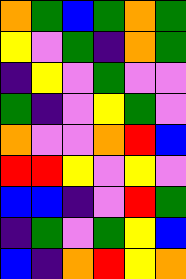[["orange", "green", "blue", "green", "orange", "green"], ["yellow", "violet", "green", "indigo", "orange", "green"], ["indigo", "yellow", "violet", "green", "violet", "violet"], ["green", "indigo", "violet", "yellow", "green", "violet"], ["orange", "violet", "violet", "orange", "red", "blue"], ["red", "red", "yellow", "violet", "yellow", "violet"], ["blue", "blue", "indigo", "violet", "red", "green"], ["indigo", "green", "violet", "green", "yellow", "blue"], ["blue", "indigo", "orange", "red", "yellow", "orange"]]